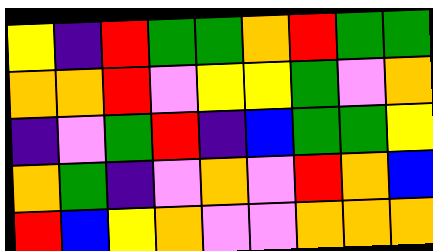[["yellow", "indigo", "red", "green", "green", "orange", "red", "green", "green"], ["orange", "orange", "red", "violet", "yellow", "yellow", "green", "violet", "orange"], ["indigo", "violet", "green", "red", "indigo", "blue", "green", "green", "yellow"], ["orange", "green", "indigo", "violet", "orange", "violet", "red", "orange", "blue"], ["red", "blue", "yellow", "orange", "violet", "violet", "orange", "orange", "orange"]]